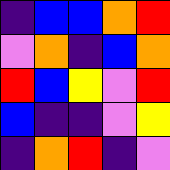[["indigo", "blue", "blue", "orange", "red"], ["violet", "orange", "indigo", "blue", "orange"], ["red", "blue", "yellow", "violet", "red"], ["blue", "indigo", "indigo", "violet", "yellow"], ["indigo", "orange", "red", "indigo", "violet"]]